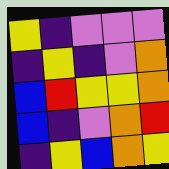[["yellow", "indigo", "violet", "violet", "violet"], ["indigo", "yellow", "indigo", "violet", "orange"], ["blue", "red", "yellow", "yellow", "orange"], ["blue", "indigo", "violet", "orange", "red"], ["indigo", "yellow", "blue", "orange", "yellow"]]